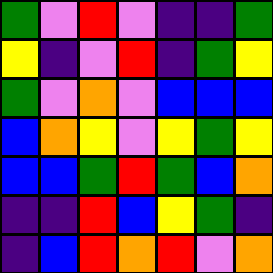[["green", "violet", "red", "violet", "indigo", "indigo", "green"], ["yellow", "indigo", "violet", "red", "indigo", "green", "yellow"], ["green", "violet", "orange", "violet", "blue", "blue", "blue"], ["blue", "orange", "yellow", "violet", "yellow", "green", "yellow"], ["blue", "blue", "green", "red", "green", "blue", "orange"], ["indigo", "indigo", "red", "blue", "yellow", "green", "indigo"], ["indigo", "blue", "red", "orange", "red", "violet", "orange"]]